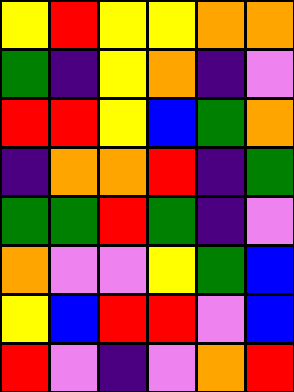[["yellow", "red", "yellow", "yellow", "orange", "orange"], ["green", "indigo", "yellow", "orange", "indigo", "violet"], ["red", "red", "yellow", "blue", "green", "orange"], ["indigo", "orange", "orange", "red", "indigo", "green"], ["green", "green", "red", "green", "indigo", "violet"], ["orange", "violet", "violet", "yellow", "green", "blue"], ["yellow", "blue", "red", "red", "violet", "blue"], ["red", "violet", "indigo", "violet", "orange", "red"]]